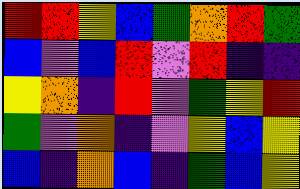[["red", "red", "yellow", "blue", "green", "orange", "red", "green"], ["blue", "violet", "blue", "red", "violet", "red", "indigo", "indigo"], ["yellow", "orange", "indigo", "red", "violet", "green", "yellow", "red"], ["green", "violet", "orange", "indigo", "violet", "yellow", "blue", "yellow"], ["blue", "indigo", "orange", "blue", "indigo", "green", "blue", "yellow"]]